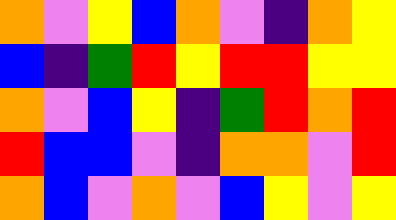[["orange", "violet", "yellow", "blue", "orange", "violet", "indigo", "orange", "yellow"], ["blue", "indigo", "green", "red", "yellow", "red", "red", "yellow", "yellow"], ["orange", "violet", "blue", "yellow", "indigo", "green", "red", "orange", "red"], ["red", "blue", "blue", "violet", "indigo", "orange", "orange", "violet", "red"], ["orange", "blue", "violet", "orange", "violet", "blue", "yellow", "violet", "yellow"]]